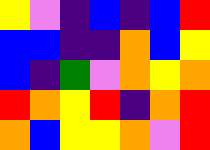[["yellow", "violet", "indigo", "blue", "indigo", "blue", "red"], ["blue", "blue", "indigo", "indigo", "orange", "blue", "yellow"], ["blue", "indigo", "green", "violet", "orange", "yellow", "orange"], ["red", "orange", "yellow", "red", "indigo", "orange", "red"], ["orange", "blue", "yellow", "yellow", "orange", "violet", "red"]]